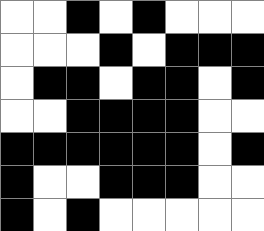[["white", "white", "black", "white", "black", "white", "white", "white"], ["white", "white", "white", "black", "white", "black", "black", "black"], ["white", "black", "black", "white", "black", "black", "white", "black"], ["white", "white", "black", "black", "black", "black", "white", "white"], ["black", "black", "black", "black", "black", "black", "white", "black"], ["black", "white", "white", "black", "black", "black", "white", "white"], ["black", "white", "black", "white", "white", "white", "white", "white"]]